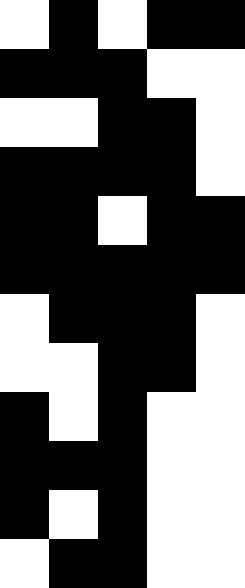[["white", "black", "white", "black", "black"], ["black", "black", "black", "white", "white"], ["white", "white", "black", "black", "white"], ["black", "black", "black", "black", "white"], ["black", "black", "white", "black", "black"], ["black", "black", "black", "black", "black"], ["white", "black", "black", "black", "white"], ["white", "white", "black", "black", "white"], ["black", "white", "black", "white", "white"], ["black", "black", "black", "white", "white"], ["black", "white", "black", "white", "white"], ["white", "black", "black", "white", "white"]]